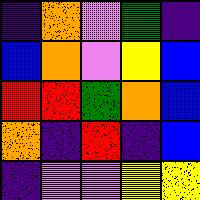[["indigo", "orange", "violet", "green", "indigo"], ["blue", "orange", "violet", "yellow", "blue"], ["red", "red", "green", "orange", "blue"], ["orange", "indigo", "red", "indigo", "blue"], ["indigo", "violet", "violet", "yellow", "yellow"]]